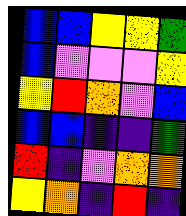[["blue", "blue", "yellow", "yellow", "green"], ["blue", "violet", "violet", "violet", "yellow"], ["yellow", "red", "orange", "violet", "blue"], ["blue", "blue", "indigo", "indigo", "green"], ["red", "indigo", "violet", "orange", "orange"], ["yellow", "orange", "indigo", "red", "indigo"]]